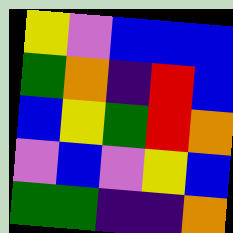[["yellow", "violet", "blue", "blue", "blue"], ["green", "orange", "indigo", "red", "blue"], ["blue", "yellow", "green", "red", "orange"], ["violet", "blue", "violet", "yellow", "blue"], ["green", "green", "indigo", "indigo", "orange"]]